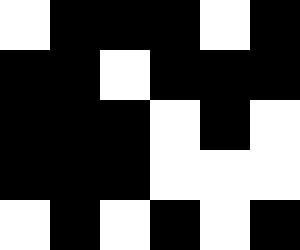[["white", "black", "black", "black", "white", "black"], ["black", "black", "white", "black", "black", "black"], ["black", "black", "black", "white", "black", "white"], ["black", "black", "black", "white", "white", "white"], ["white", "black", "white", "black", "white", "black"]]